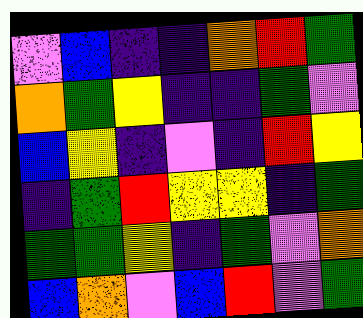[["violet", "blue", "indigo", "indigo", "orange", "red", "green"], ["orange", "green", "yellow", "indigo", "indigo", "green", "violet"], ["blue", "yellow", "indigo", "violet", "indigo", "red", "yellow"], ["indigo", "green", "red", "yellow", "yellow", "indigo", "green"], ["green", "green", "yellow", "indigo", "green", "violet", "orange"], ["blue", "orange", "violet", "blue", "red", "violet", "green"]]